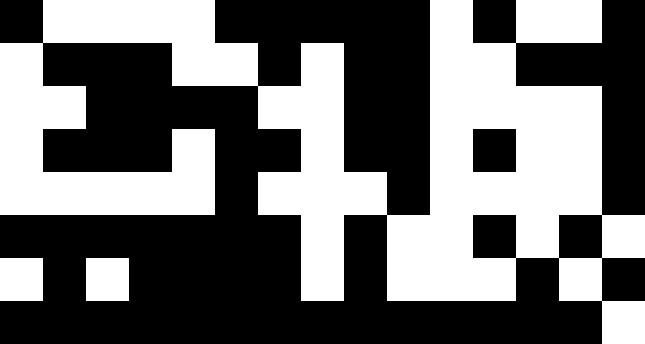[["black", "white", "white", "white", "white", "black", "black", "black", "black", "black", "white", "black", "white", "white", "black"], ["white", "black", "black", "black", "white", "white", "black", "white", "black", "black", "white", "white", "black", "black", "black"], ["white", "white", "black", "black", "black", "black", "white", "white", "black", "black", "white", "white", "white", "white", "black"], ["white", "black", "black", "black", "white", "black", "black", "white", "black", "black", "white", "black", "white", "white", "black"], ["white", "white", "white", "white", "white", "black", "white", "white", "white", "black", "white", "white", "white", "white", "black"], ["black", "black", "black", "black", "black", "black", "black", "white", "black", "white", "white", "black", "white", "black", "white"], ["white", "black", "white", "black", "black", "black", "black", "white", "black", "white", "white", "white", "black", "white", "black"], ["black", "black", "black", "black", "black", "black", "black", "black", "black", "black", "black", "black", "black", "black", "white"]]